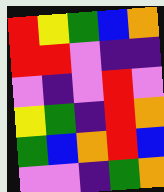[["red", "yellow", "green", "blue", "orange"], ["red", "red", "violet", "indigo", "indigo"], ["violet", "indigo", "violet", "red", "violet"], ["yellow", "green", "indigo", "red", "orange"], ["green", "blue", "orange", "red", "blue"], ["violet", "violet", "indigo", "green", "orange"]]